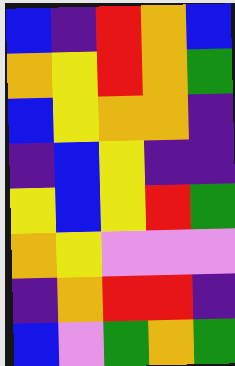[["blue", "indigo", "red", "orange", "blue"], ["orange", "yellow", "red", "orange", "green"], ["blue", "yellow", "orange", "orange", "indigo"], ["indigo", "blue", "yellow", "indigo", "indigo"], ["yellow", "blue", "yellow", "red", "green"], ["orange", "yellow", "violet", "violet", "violet"], ["indigo", "orange", "red", "red", "indigo"], ["blue", "violet", "green", "orange", "green"]]